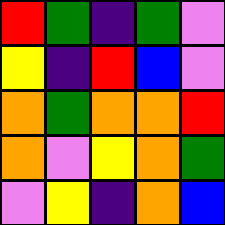[["red", "green", "indigo", "green", "violet"], ["yellow", "indigo", "red", "blue", "violet"], ["orange", "green", "orange", "orange", "red"], ["orange", "violet", "yellow", "orange", "green"], ["violet", "yellow", "indigo", "orange", "blue"]]